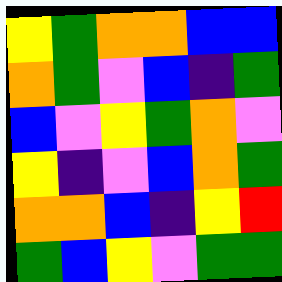[["yellow", "green", "orange", "orange", "blue", "blue"], ["orange", "green", "violet", "blue", "indigo", "green"], ["blue", "violet", "yellow", "green", "orange", "violet"], ["yellow", "indigo", "violet", "blue", "orange", "green"], ["orange", "orange", "blue", "indigo", "yellow", "red"], ["green", "blue", "yellow", "violet", "green", "green"]]